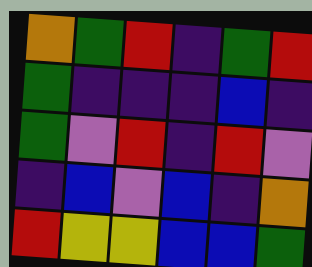[["orange", "green", "red", "indigo", "green", "red"], ["green", "indigo", "indigo", "indigo", "blue", "indigo"], ["green", "violet", "red", "indigo", "red", "violet"], ["indigo", "blue", "violet", "blue", "indigo", "orange"], ["red", "yellow", "yellow", "blue", "blue", "green"]]